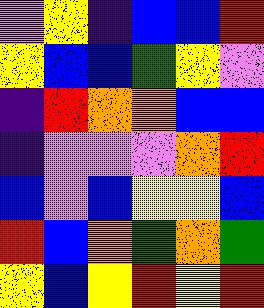[["violet", "yellow", "indigo", "blue", "blue", "red"], ["yellow", "blue", "blue", "green", "yellow", "violet"], ["indigo", "red", "orange", "orange", "blue", "blue"], ["indigo", "violet", "violet", "violet", "orange", "red"], ["blue", "violet", "blue", "yellow", "yellow", "blue"], ["red", "blue", "orange", "green", "orange", "green"], ["yellow", "blue", "yellow", "red", "yellow", "red"]]